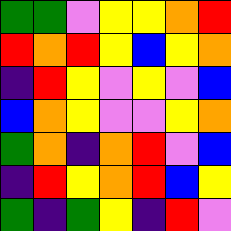[["green", "green", "violet", "yellow", "yellow", "orange", "red"], ["red", "orange", "red", "yellow", "blue", "yellow", "orange"], ["indigo", "red", "yellow", "violet", "yellow", "violet", "blue"], ["blue", "orange", "yellow", "violet", "violet", "yellow", "orange"], ["green", "orange", "indigo", "orange", "red", "violet", "blue"], ["indigo", "red", "yellow", "orange", "red", "blue", "yellow"], ["green", "indigo", "green", "yellow", "indigo", "red", "violet"]]